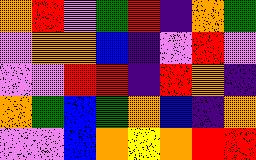[["orange", "red", "violet", "green", "red", "indigo", "orange", "green"], ["violet", "orange", "orange", "blue", "indigo", "violet", "red", "violet"], ["violet", "violet", "red", "red", "indigo", "red", "orange", "indigo"], ["orange", "green", "blue", "green", "orange", "blue", "indigo", "orange"], ["violet", "violet", "blue", "orange", "yellow", "orange", "red", "red"]]